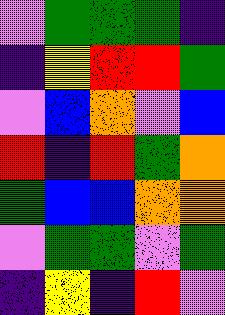[["violet", "green", "green", "green", "indigo"], ["indigo", "yellow", "red", "red", "green"], ["violet", "blue", "orange", "violet", "blue"], ["red", "indigo", "red", "green", "orange"], ["green", "blue", "blue", "orange", "orange"], ["violet", "green", "green", "violet", "green"], ["indigo", "yellow", "indigo", "red", "violet"]]